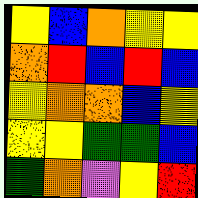[["yellow", "blue", "orange", "yellow", "yellow"], ["orange", "red", "blue", "red", "blue"], ["yellow", "orange", "orange", "blue", "yellow"], ["yellow", "yellow", "green", "green", "blue"], ["green", "orange", "violet", "yellow", "red"]]